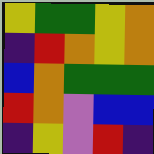[["yellow", "green", "green", "yellow", "orange"], ["indigo", "red", "orange", "yellow", "orange"], ["blue", "orange", "green", "green", "green"], ["red", "orange", "violet", "blue", "blue"], ["indigo", "yellow", "violet", "red", "indigo"]]